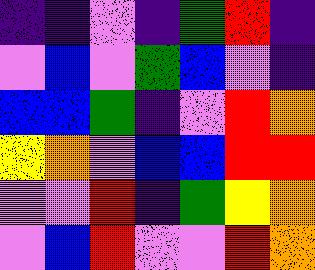[["indigo", "indigo", "violet", "indigo", "green", "red", "indigo"], ["violet", "blue", "violet", "green", "blue", "violet", "indigo"], ["blue", "blue", "green", "indigo", "violet", "red", "orange"], ["yellow", "orange", "violet", "blue", "blue", "red", "red"], ["violet", "violet", "red", "indigo", "green", "yellow", "orange"], ["violet", "blue", "red", "violet", "violet", "red", "orange"]]